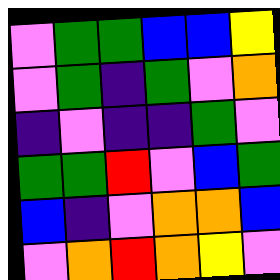[["violet", "green", "green", "blue", "blue", "yellow"], ["violet", "green", "indigo", "green", "violet", "orange"], ["indigo", "violet", "indigo", "indigo", "green", "violet"], ["green", "green", "red", "violet", "blue", "green"], ["blue", "indigo", "violet", "orange", "orange", "blue"], ["violet", "orange", "red", "orange", "yellow", "violet"]]